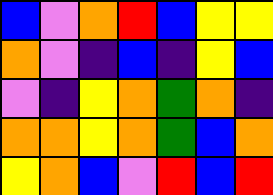[["blue", "violet", "orange", "red", "blue", "yellow", "yellow"], ["orange", "violet", "indigo", "blue", "indigo", "yellow", "blue"], ["violet", "indigo", "yellow", "orange", "green", "orange", "indigo"], ["orange", "orange", "yellow", "orange", "green", "blue", "orange"], ["yellow", "orange", "blue", "violet", "red", "blue", "red"]]